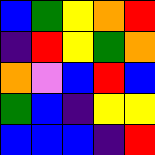[["blue", "green", "yellow", "orange", "red"], ["indigo", "red", "yellow", "green", "orange"], ["orange", "violet", "blue", "red", "blue"], ["green", "blue", "indigo", "yellow", "yellow"], ["blue", "blue", "blue", "indigo", "red"]]